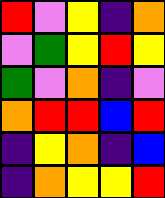[["red", "violet", "yellow", "indigo", "orange"], ["violet", "green", "yellow", "red", "yellow"], ["green", "violet", "orange", "indigo", "violet"], ["orange", "red", "red", "blue", "red"], ["indigo", "yellow", "orange", "indigo", "blue"], ["indigo", "orange", "yellow", "yellow", "red"]]